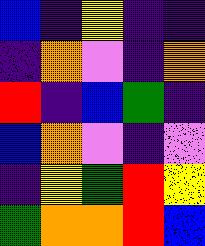[["blue", "indigo", "yellow", "indigo", "indigo"], ["indigo", "orange", "violet", "indigo", "orange"], ["red", "indigo", "blue", "green", "indigo"], ["blue", "orange", "violet", "indigo", "violet"], ["indigo", "yellow", "green", "red", "yellow"], ["green", "orange", "orange", "red", "blue"]]